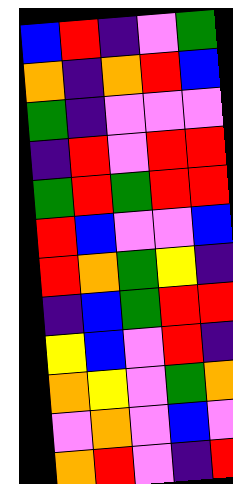[["blue", "red", "indigo", "violet", "green"], ["orange", "indigo", "orange", "red", "blue"], ["green", "indigo", "violet", "violet", "violet"], ["indigo", "red", "violet", "red", "red"], ["green", "red", "green", "red", "red"], ["red", "blue", "violet", "violet", "blue"], ["red", "orange", "green", "yellow", "indigo"], ["indigo", "blue", "green", "red", "red"], ["yellow", "blue", "violet", "red", "indigo"], ["orange", "yellow", "violet", "green", "orange"], ["violet", "orange", "violet", "blue", "violet"], ["orange", "red", "violet", "indigo", "red"]]